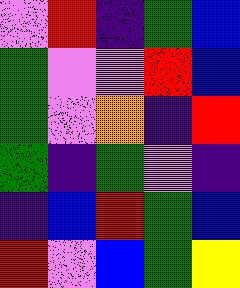[["violet", "red", "indigo", "green", "blue"], ["green", "violet", "violet", "red", "blue"], ["green", "violet", "orange", "indigo", "red"], ["green", "indigo", "green", "violet", "indigo"], ["indigo", "blue", "red", "green", "blue"], ["red", "violet", "blue", "green", "yellow"]]